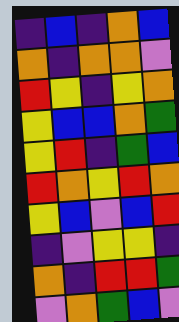[["indigo", "blue", "indigo", "orange", "blue"], ["orange", "indigo", "orange", "orange", "violet"], ["red", "yellow", "indigo", "yellow", "orange"], ["yellow", "blue", "blue", "orange", "green"], ["yellow", "red", "indigo", "green", "blue"], ["red", "orange", "yellow", "red", "orange"], ["yellow", "blue", "violet", "blue", "red"], ["indigo", "violet", "yellow", "yellow", "indigo"], ["orange", "indigo", "red", "red", "green"], ["violet", "orange", "green", "blue", "violet"]]